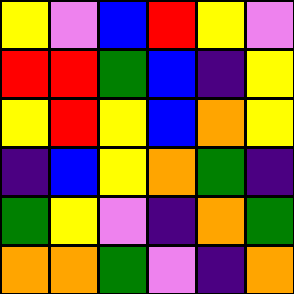[["yellow", "violet", "blue", "red", "yellow", "violet"], ["red", "red", "green", "blue", "indigo", "yellow"], ["yellow", "red", "yellow", "blue", "orange", "yellow"], ["indigo", "blue", "yellow", "orange", "green", "indigo"], ["green", "yellow", "violet", "indigo", "orange", "green"], ["orange", "orange", "green", "violet", "indigo", "orange"]]